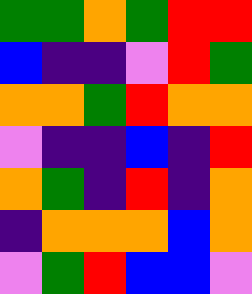[["green", "green", "orange", "green", "red", "red"], ["blue", "indigo", "indigo", "violet", "red", "green"], ["orange", "orange", "green", "red", "orange", "orange"], ["violet", "indigo", "indigo", "blue", "indigo", "red"], ["orange", "green", "indigo", "red", "indigo", "orange"], ["indigo", "orange", "orange", "orange", "blue", "orange"], ["violet", "green", "red", "blue", "blue", "violet"]]